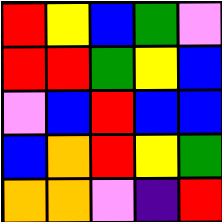[["red", "yellow", "blue", "green", "violet"], ["red", "red", "green", "yellow", "blue"], ["violet", "blue", "red", "blue", "blue"], ["blue", "orange", "red", "yellow", "green"], ["orange", "orange", "violet", "indigo", "red"]]